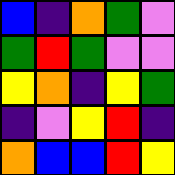[["blue", "indigo", "orange", "green", "violet"], ["green", "red", "green", "violet", "violet"], ["yellow", "orange", "indigo", "yellow", "green"], ["indigo", "violet", "yellow", "red", "indigo"], ["orange", "blue", "blue", "red", "yellow"]]